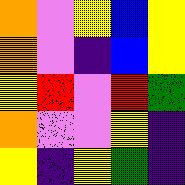[["orange", "violet", "yellow", "blue", "yellow"], ["orange", "violet", "indigo", "blue", "yellow"], ["yellow", "red", "violet", "red", "green"], ["orange", "violet", "violet", "yellow", "indigo"], ["yellow", "indigo", "yellow", "green", "indigo"]]